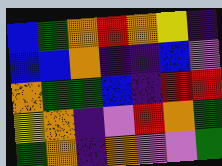[["blue", "green", "orange", "red", "orange", "yellow", "indigo"], ["blue", "blue", "orange", "indigo", "indigo", "blue", "violet"], ["orange", "green", "green", "blue", "indigo", "red", "red"], ["yellow", "orange", "indigo", "violet", "red", "orange", "green"], ["green", "orange", "indigo", "orange", "violet", "violet", "green"]]